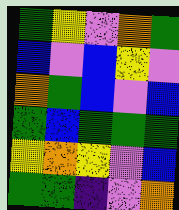[["green", "yellow", "violet", "orange", "green"], ["blue", "violet", "blue", "yellow", "violet"], ["orange", "green", "blue", "violet", "blue"], ["green", "blue", "green", "green", "green"], ["yellow", "orange", "yellow", "violet", "blue"], ["green", "green", "indigo", "violet", "orange"]]